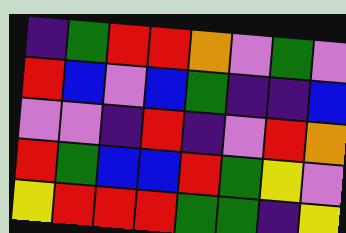[["indigo", "green", "red", "red", "orange", "violet", "green", "violet"], ["red", "blue", "violet", "blue", "green", "indigo", "indigo", "blue"], ["violet", "violet", "indigo", "red", "indigo", "violet", "red", "orange"], ["red", "green", "blue", "blue", "red", "green", "yellow", "violet"], ["yellow", "red", "red", "red", "green", "green", "indigo", "yellow"]]